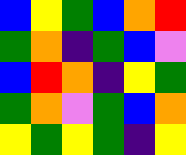[["blue", "yellow", "green", "blue", "orange", "red"], ["green", "orange", "indigo", "green", "blue", "violet"], ["blue", "red", "orange", "indigo", "yellow", "green"], ["green", "orange", "violet", "green", "blue", "orange"], ["yellow", "green", "yellow", "green", "indigo", "yellow"]]